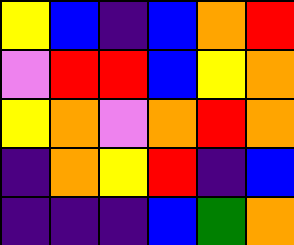[["yellow", "blue", "indigo", "blue", "orange", "red"], ["violet", "red", "red", "blue", "yellow", "orange"], ["yellow", "orange", "violet", "orange", "red", "orange"], ["indigo", "orange", "yellow", "red", "indigo", "blue"], ["indigo", "indigo", "indigo", "blue", "green", "orange"]]